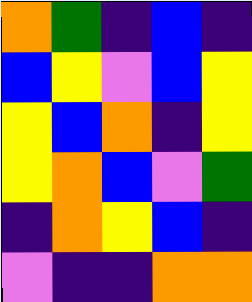[["orange", "green", "indigo", "blue", "indigo"], ["blue", "yellow", "violet", "blue", "yellow"], ["yellow", "blue", "orange", "indigo", "yellow"], ["yellow", "orange", "blue", "violet", "green"], ["indigo", "orange", "yellow", "blue", "indigo"], ["violet", "indigo", "indigo", "orange", "orange"]]